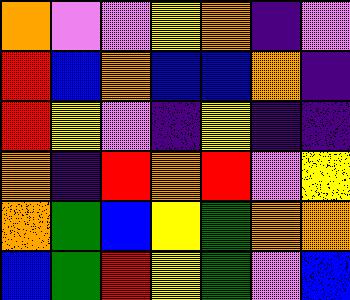[["orange", "violet", "violet", "yellow", "orange", "indigo", "violet"], ["red", "blue", "orange", "blue", "blue", "orange", "indigo"], ["red", "yellow", "violet", "indigo", "yellow", "indigo", "indigo"], ["orange", "indigo", "red", "orange", "red", "violet", "yellow"], ["orange", "green", "blue", "yellow", "green", "orange", "orange"], ["blue", "green", "red", "yellow", "green", "violet", "blue"]]